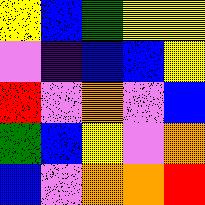[["yellow", "blue", "green", "yellow", "yellow"], ["violet", "indigo", "blue", "blue", "yellow"], ["red", "violet", "orange", "violet", "blue"], ["green", "blue", "yellow", "violet", "orange"], ["blue", "violet", "orange", "orange", "red"]]